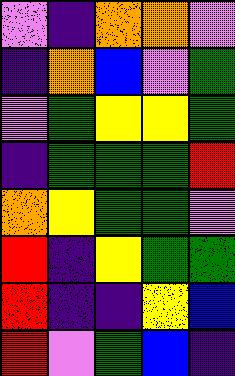[["violet", "indigo", "orange", "orange", "violet"], ["indigo", "orange", "blue", "violet", "green"], ["violet", "green", "yellow", "yellow", "green"], ["indigo", "green", "green", "green", "red"], ["orange", "yellow", "green", "green", "violet"], ["red", "indigo", "yellow", "green", "green"], ["red", "indigo", "indigo", "yellow", "blue"], ["red", "violet", "green", "blue", "indigo"]]